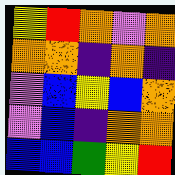[["yellow", "red", "orange", "violet", "orange"], ["orange", "orange", "indigo", "orange", "indigo"], ["violet", "blue", "yellow", "blue", "orange"], ["violet", "blue", "indigo", "orange", "orange"], ["blue", "blue", "green", "yellow", "red"]]